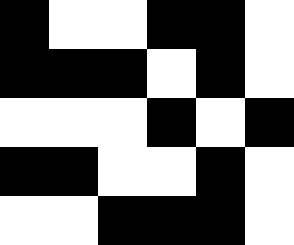[["black", "white", "white", "black", "black", "white"], ["black", "black", "black", "white", "black", "white"], ["white", "white", "white", "black", "white", "black"], ["black", "black", "white", "white", "black", "white"], ["white", "white", "black", "black", "black", "white"]]